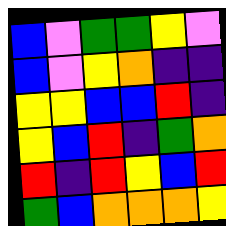[["blue", "violet", "green", "green", "yellow", "violet"], ["blue", "violet", "yellow", "orange", "indigo", "indigo"], ["yellow", "yellow", "blue", "blue", "red", "indigo"], ["yellow", "blue", "red", "indigo", "green", "orange"], ["red", "indigo", "red", "yellow", "blue", "red"], ["green", "blue", "orange", "orange", "orange", "yellow"]]